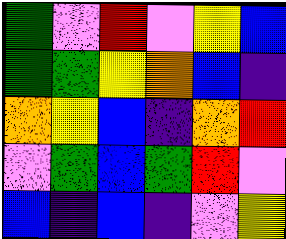[["green", "violet", "red", "violet", "yellow", "blue"], ["green", "green", "yellow", "orange", "blue", "indigo"], ["orange", "yellow", "blue", "indigo", "orange", "red"], ["violet", "green", "blue", "green", "red", "violet"], ["blue", "indigo", "blue", "indigo", "violet", "yellow"]]